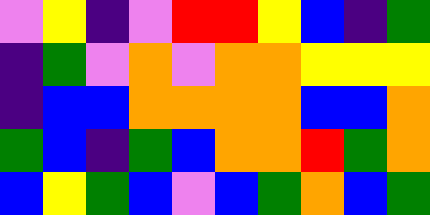[["violet", "yellow", "indigo", "violet", "red", "red", "yellow", "blue", "indigo", "green"], ["indigo", "green", "violet", "orange", "violet", "orange", "orange", "yellow", "yellow", "yellow"], ["indigo", "blue", "blue", "orange", "orange", "orange", "orange", "blue", "blue", "orange"], ["green", "blue", "indigo", "green", "blue", "orange", "orange", "red", "green", "orange"], ["blue", "yellow", "green", "blue", "violet", "blue", "green", "orange", "blue", "green"]]